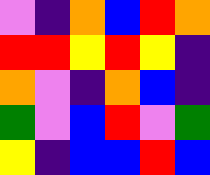[["violet", "indigo", "orange", "blue", "red", "orange"], ["red", "red", "yellow", "red", "yellow", "indigo"], ["orange", "violet", "indigo", "orange", "blue", "indigo"], ["green", "violet", "blue", "red", "violet", "green"], ["yellow", "indigo", "blue", "blue", "red", "blue"]]